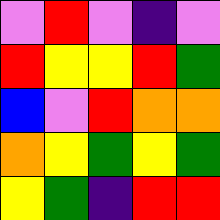[["violet", "red", "violet", "indigo", "violet"], ["red", "yellow", "yellow", "red", "green"], ["blue", "violet", "red", "orange", "orange"], ["orange", "yellow", "green", "yellow", "green"], ["yellow", "green", "indigo", "red", "red"]]